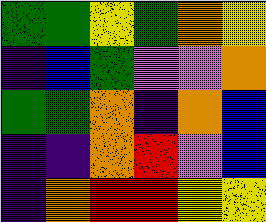[["green", "green", "yellow", "green", "orange", "yellow"], ["indigo", "blue", "green", "violet", "violet", "orange"], ["green", "green", "orange", "indigo", "orange", "blue"], ["indigo", "indigo", "orange", "red", "violet", "blue"], ["indigo", "orange", "red", "red", "yellow", "yellow"]]